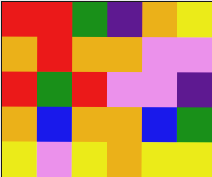[["red", "red", "green", "indigo", "orange", "yellow"], ["orange", "red", "orange", "orange", "violet", "violet"], ["red", "green", "red", "violet", "violet", "indigo"], ["orange", "blue", "orange", "orange", "blue", "green"], ["yellow", "violet", "yellow", "orange", "yellow", "yellow"]]